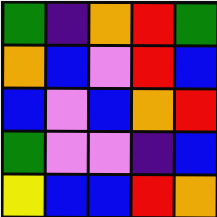[["green", "indigo", "orange", "red", "green"], ["orange", "blue", "violet", "red", "blue"], ["blue", "violet", "blue", "orange", "red"], ["green", "violet", "violet", "indigo", "blue"], ["yellow", "blue", "blue", "red", "orange"]]